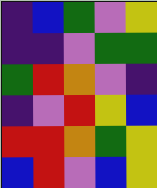[["indigo", "blue", "green", "violet", "yellow"], ["indigo", "indigo", "violet", "green", "green"], ["green", "red", "orange", "violet", "indigo"], ["indigo", "violet", "red", "yellow", "blue"], ["red", "red", "orange", "green", "yellow"], ["blue", "red", "violet", "blue", "yellow"]]